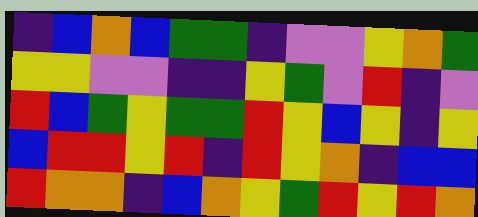[["indigo", "blue", "orange", "blue", "green", "green", "indigo", "violet", "violet", "yellow", "orange", "green"], ["yellow", "yellow", "violet", "violet", "indigo", "indigo", "yellow", "green", "violet", "red", "indigo", "violet"], ["red", "blue", "green", "yellow", "green", "green", "red", "yellow", "blue", "yellow", "indigo", "yellow"], ["blue", "red", "red", "yellow", "red", "indigo", "red", "yellow", "orange", "indigo", "blue", "blue"], ["red", "orange", "orange", "indigo", "blue", "orange", "yellow", "green", "red", "yellow", "red", "orange"]]